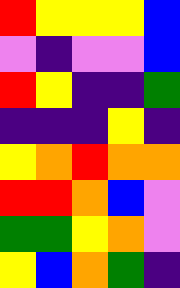[["red", "yellow", "yellow", "yellow", "blue"], ["violet", "indigo", "violet", "violet", "blue"], ["red", "yellow", "indigo", "indigo", "green"], ["indigo", "indigo", "indigo", "yellow", "indigo"], ["yellow", "orange", "red", "orange", "orange"], ["red", "red", "orange", "blue", "violet"], ["green", "green", "yellow", "orange", "violet"], ["yellow", "blue", "orange", "green", "indigo"]]